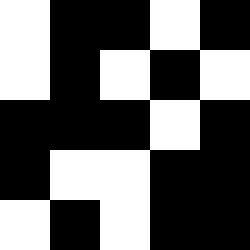[["white", "black", "black", "white", "black"], ["white", "black", "white", "black", "white"], ["black", "black", "black", "white", "black"], ["black", "white", "white", "black", "black"], ["white", "black", "white", "black", "black"]]